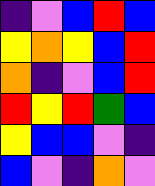[["indigo", "violet", "blue", "red", "blue"], ["yellow", "orange", "yellow", "blue", "red"], ["orange", "indigo", "violet", "blue", "red"], ["red", "yellow", "red", "green", "blue"], ["yellow", "blue", "blue", "violet", "indigo"], ["blue", "violet", "indigo", "orange", "violet"]]